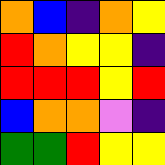[["orange", "blue", "indigo", "orange", "yellow"], ["red", "orange", "yellow", "yellow", "indigo"], ["red", "red", "red", "yellow", "red"], ["blue", "orange", "orange", "violet", "indigo"], ["green", "green", "red", "yellow", "yellow"]]